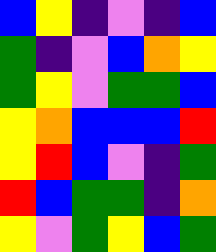[["blue", "yellow", "indigo", "violet", "indigo", "blue"], ["green", "indigo", "violet", "blue", "orange", "yellow"], ["green", "yellow", "violet", "green", "green", "blue"], ["yellow", "orange", "blue", "blue", "blue", "red"], ["yellow", "red", "blue", "violet", "indigo", "green"], ["red", "blue", "green", "green", "indigo", "orange"], ["yellow", "violet", "green", "yellow", "blue", "green"]]